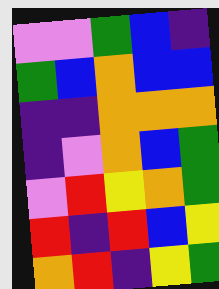[["violet", "violet", "green", "blue", "indigo"], ["green", "blue", "orange", "blue", "blue"], ["indigo", "indigo", "orange", "orange", "orange"], ["indigo", "violet", "orange", "blue", "green"], ["violet", "red", "yellow", "orange", "green"], ["red", "indigo", "red", "blue", "yellow"], ["orange", "red", "indigo", "yellow", "green"]]